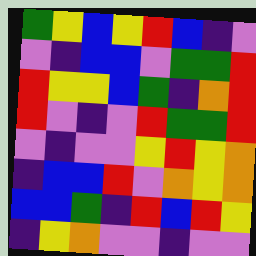[["green", "yellow", "blue", "yellow", "red", "blue", "indigo", "violet"], ["violet", "indigo", "blue", "blue", "violet", "green", "green", "red"], ["red", "yellow", "yellow", "blue", "green", "indigo", "orange", "red"], ["red", "violet", "indigo", "violet", "red", "green", "green", "red"], ["violet", "indigo", "violet", "violet", "yellow", "red", "yellow", "orange"], ["indigo", "blue", "blue", "red", "violet", "orange", "yellow", "orange"], ["blue", "blue", "green", "indigo", "red", "blue", "red", "yellow"], ["indigo", "yellow", "orange", "violet", "violet", "indigo", "violet", "violet"]]